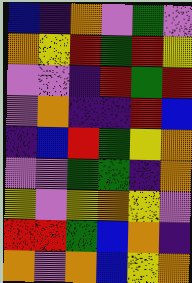[["blue", "indigo", "orange", "violet", "green", "violet"], ["orange", "yellow", "red", "green", "red", "yellow"], ["violet", "violet", "indigo", "red", "green", "red"], ["violet", "orange", "indigo", "indigo", "red", "blue"], ["indigo", "blue", "red", "green", "yellow", "orange"], ["violet", "violet", "green", "green", "indigo", "orange"], ["yellow", "violet", "yellow", "orange", "yellow", "violet"], ["red", "red", "green", "blue", "orange", "indigo"], ["orange", "violet", "orange", "blue", "yellow", "orange"]]